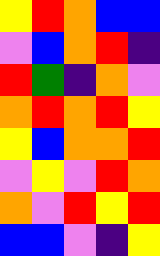[["yellow", "red", "orange", "blue", "blue"], ["violet", "blue", "orange", "red", "indigo"], ["red", "green", "indigo", "orange", "violet"], ["orange", "red", "orange", "red", "yellow"], ["yellow", "blue", "orange", "orange", "red"], ["violet", "yellow", "violet", "red", "orange"], ["orange", "violet", "red", "yellow", "red"], ["blue", "blue", "violet", "indigo", "yellow"]]